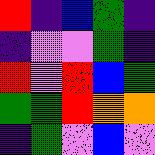[["red", "indigo", "blue", "green", "indigo"], ["indigo", "violet", "violet", "green", "indigo"], ["red", "violet", "red", "blue", "green"], ["green", "green", "red", "orange", "orange"], ["indigo", "green", "violet", "blue", "violet"]]